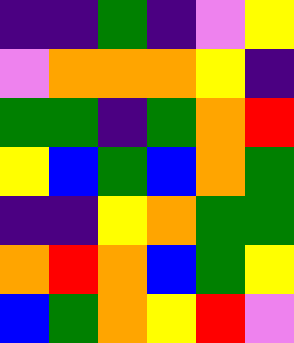[["indigo", "indigo", "green", "indigo", "violet", "yellow"], ["violet", "orange", "orange", "orange", "yellow", "indigo"], ["green", "green", "indigo", "green", "orange", "red"], ["yellow", "blue", "green", "blue", "orange", "green"], ["indigo", "indigo", "yellow", "orange", "green", "green"], ["orange", "red", "orange", "blue", "green", "yellow"], ["blue", "green", "orange", "yellow", "red", "violet"]]